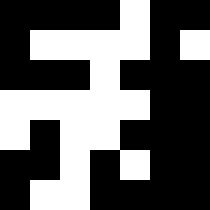[["black", "black", "black", "black", "white", "black", "black"], ["black", "white", "white", "white", "white", "black", "white"], ["black", "black", "black", "white", "black", "black", "black"], ["white", "white", "white", "white", "white", "black", "black"], ["white", "black", "white", "white", "black", "black", "black"], ["black", "black", "white", "black", "white", "black", "black"], ["black", "white", "white", "black", "black", "black", "black"]]